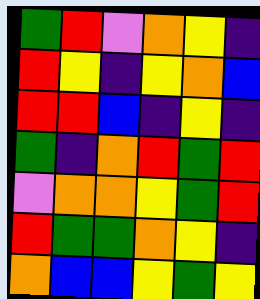[["green", "red", "violet", "orange", "yellow", "indigo"], ["red", "yellow", "indigo", "yellow", "orange", "blue"], ["red", "red", "blue", "indigo", "yellow", "indigo"], ["green", "indigo", "orange", "red", "green", "red"], ["violet", "orange", "orange", "yellow", "green", "red"], ["red", "green", "green", "orange", "yellow", "indigo"], ["orange", "blue", "blue", "yellow", "green", "yellow"]]